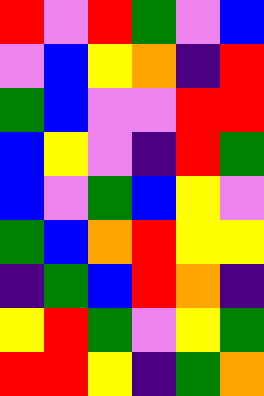[["red", "violet", "red", "green", "violet", "blue"], ["violet", "blue", "yellow", "orange", "indigo", "red"], ["green", "blue", "violet", "violet", "red", "red"], ["blue", "yellow", "violet", "indigo", "red", "green"], ["blue", "violet", "green", "blue", "yellow", "violet"], ["green", "blue", "orange", "red", "yellow", "yellow"], ["indigo", "green", "blue", "red", "orange", "indigo"], ["yellow", "red", "green", "violet", "yellow", "green"], ["red", "red", "yellow", "indigo", "green", "orange"]]